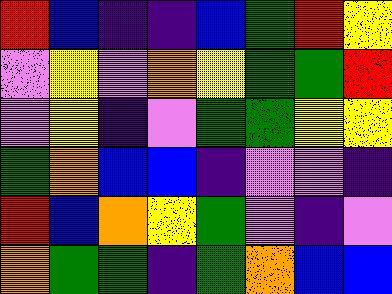[["red", "blue", "indigo", "indigo", "blue", "green", "red", "yellow"], ["violet", "yellow", "violet", "orange", "yellow", "green", "green", "red"], ["violet", "yellow", "indigo", "violet", "green", "green", "yellow", "yellow"], ["green", "orange", "blue", "blue", "indigo", "violet", "violet", "indigo"], ["red", "blue", "orange", "yellow", "green", "violet", "indigo", "violet"], ["orange", "green", "green", "indigo", "green", "orange", "blue", "blue"]]